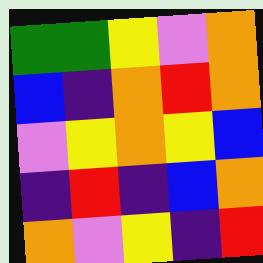[["green", "green", "yellow", "violet", "orange"], ["blue", "indigo", "orange", "red", "orange"], ["violet", "yellow", "orange", "yellow", "blue"], ["indigo", "red", "indigo", "blue", "orange"], ["orange", "violet", "yellow", "indigo", "red"]]